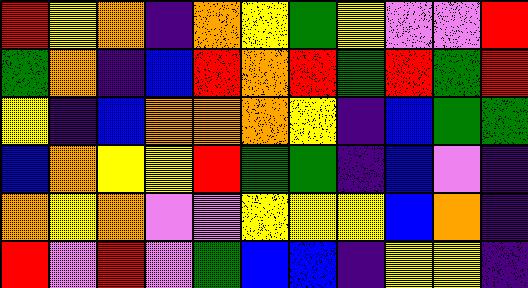[["red", "yellow", "orange", "indigo", "orange", "yellow", "green", "yellow", "violet", "violet", "red"], ["green", "orange", "indigo", "blue", "red", "orange", "red", "green", "red", "green", "red"], ["yellow", "indigo", "blue", "orange", "orange", "orange", "yellow", "indigo", "blue", "green", "green"], ["blue", "orange", "yellow", "yellow", "red", "green", "green", "indigo", "blue", "violet", "indigo"], ["orange", "yellow", "orange", "violet", "violet", "yellow", "yellow", "yellow", "blue", "orange", "indigo"], ["red", "violet", "red", "violet", "green", "blue", "blue", "indigo", "yellow", "yellow", "indigo"]]